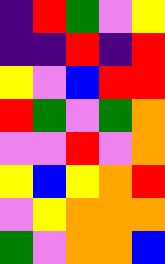[["indigo", "red", "green", "violet", "yellow"], ["indigo", "indigo", "red", "indigo", "red"], ["yellow", "violet", "blue", "red", "red"], ["red", "green", "violet", "green", "orange"], ["violet", "violet", "red", "violet", "orange"], ["yellow", "blue", "yellow", "orange", "red"], ["violet", "yellow", "orange", "orange", "orange"], ["green", "violet", "orange", "orange", "blue"]]